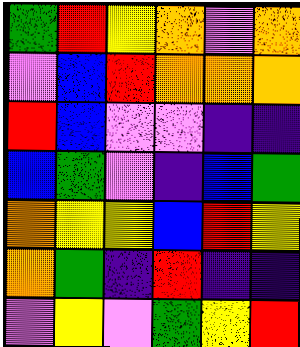[["green", "red", "yellow", "orange", "violet", "orange"], ["violet", "blue", "red", "orange", "orange", "orange"], ["red", "blue", "violet", "violet", "indigo", "indigo"], ["blue", "green", "violet", "indigo", "blue", "green"], ["orange", "yellow", "yellow", "blue", "red", "yellow"], ["orange", "green", "indigo", "red", "indigo", "indigo"], ["violet", "yellow", "violet", "green", "yellow", "red"]]